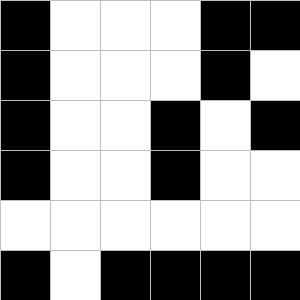[["black", "white", "white", "white", "black", "black"], ["black", "white", "white", "white", "black", "white"], ["black", "white", "white", "black", "white", "black"], ["black", "white", "white", "black", "white", "white"], ["white", "white", "white", "white", "white", "white"], ["black", "white", "black", "black", "black", "black"]]